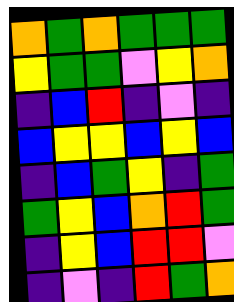[["orange", "green", "orange", "green", "green", "green"], ["yellow", "green", "green", "violet", "yellow", "orange"], ["indigo", "blue", "red", "indigo", "violet", "indigo"], ["blue", "yellow", "yellow", "blue", "yellow", "blue"], ["indigo", "blue", "green", "yellow", "indigo", "green"], ["green", "yellow", "blue", "orange", "red", "green"], ["indigo", "yellow", "blue", "red", "red", "violet"], ["indigo", "violet", "indigo", "red", "green", "orange"]]